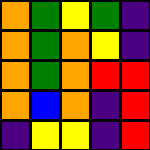[["orange", "green", "yellow", "green", "indigo"], ["orange", "green", "orange", "yellow", "indigo"], ["orange", "green", "orange", "red", "red"], ["orange", "blue", "orange", "indigo", "red"], ["indigo", "yellow", "yellow", "indigo", "red"]]